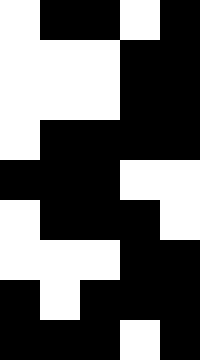[["white", "black", "black", "white", "black"], ["white", "white", "white", "black", "black"], ["white", "white", "white", "black", "black"], ["white", "black", "black", "black", "black"], ["black", "black", "black", "white", "white"], ["white", "black", "black", "black", "white"], ["white", "white", "white", "black", "black"], ["black", "white", "black", "black", "black"], ["black", "black", "black", "white", "black"]]